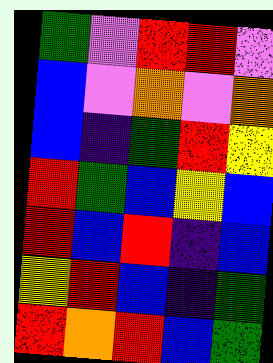[["green", "violet", "red", "red", "violet"], ["blue", "violet", "orange", "violet", "orange"], ["blue", "indigo", "green", "red", "yellow"], ["red", "green", "blue", "yellow", "blue"], ["red", "blue", "red", "indigo", "blue"], ["yellow", "red", "blue", "indigo", "green"], ["red", "orange", "red", "blue", "green"]]